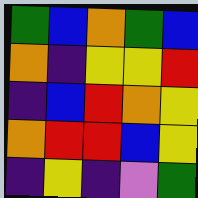[["green", "blue", "orange", "green", "blue"], ["orange", "indigo", "yellow", "yellow", "red"], ["indigo", "blue", "red", "orange", "yellow"], ["orange", "red", "red", "blue", "yellow"], ["indigo", "yellow", "indigo", "violet", "green"]]